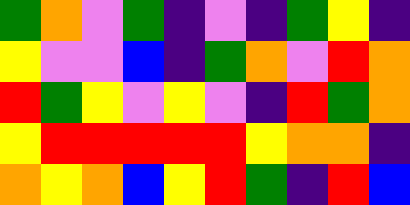[["green", "orange", "violet", "green", "indigo", "violet", "indigo", "green", "yellow", "indigo"], ["yellow", "violet", "violet", "blue", "indigo", "green", "orange", "violet", "red", "orange"], ["red", "green", "yellow", "violet", "yellow", "violet", "indigo", "red", "green", "orange"], ["yellow", "red", "red", "red", "red", "red", "yellow", "orange", "orange", "indigo"], ["orange", "yellow", "orange", "blue", "yellow", "red", "green", "indigo", "red", "blue"]]